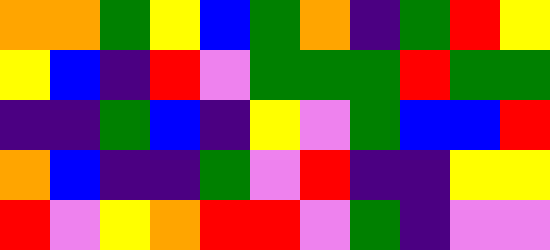[["orange", "orange", "green", "yellow", "blue", "green", "orange", "indigo", "green", "red", "yellow"], ["yellow", "blue", "indigo", "red", "violet", "green", "green", "green", "red", "green", "green"], ["indigo", "indigo", "green", "blue", "indigo", "yellow", "violet", "green", "blue", "blue", "red"], ["orange", "blue", "indigo", "indigo", "green", "violet", "red", "indigo", "indigo", "yellow", "yellow"], ["red", "violet", "yellow", "orange", "red", "red", "violet", "green", "indigo", "violet", "violet"]]